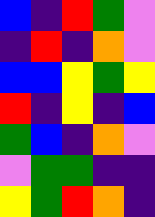[["blue", "indigo", "red", "green", "violet"], ["indigo", "red", "indigo", "orange", "violet"], ["blue", "blue", "yellow", "green", "yellow"], ["red", "indigo", "yellow", "indigo", "blue"], ["green", "blue", "indigo", "orange", "violet"], ["violet", "green", "green", "indigo", "indigo"], ["yellow", "green", "red", "orange", "indigo"]]